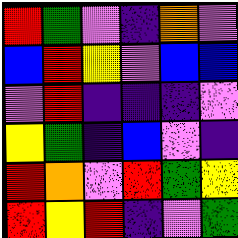[["red", "green", "violet", "indigo", "orange", "violet"], ["blue", "red", "yellow", "violet", "blue", "blue"], ["violet", "red", "indigo", "indigo", "indigo", "violet"], ["yellow", "green", "indigo", "blue", "violet", "indigo"], ["red", "orange", "violet", "red", "green", "yellow"], ["red", "yellow", "red", "indigo", "violet", "green"]]